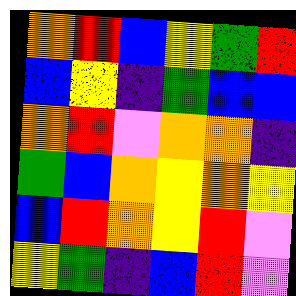[["orange", "red", "blue", "yellow", "green", "red"], ["blue", "yellow", "indigo", "green", "blue", "blue"], ["orange", "red", "violet", "orange", "orange", "indigo"], ["green", "blue", "orange", "yellow", "orange", "yellow"], ["blue", "red", "orange", "yellow", "red", "violet"], ["yellow", "green", "indigo", "blue", "red", "violet"]]